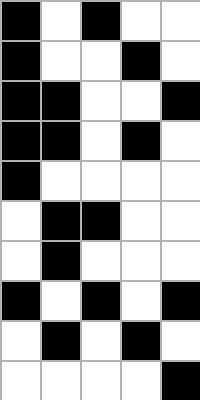[["black", "white", "black", "white", "white"], ["black", "white", "white", "black", "white"], ["black", "black", "white", "white", "black"], ["black", "black", "white", "black", "white"], ["black", "white", "white", "white", "white"], ["white", "black", "black", "white", "white"], ["white", "black", "white", "white", "white"], ["black", "white", "black", "white", "black"], ["white", "black", "white", "black", "white"], ["white", "white", "white", "white", "black"]]